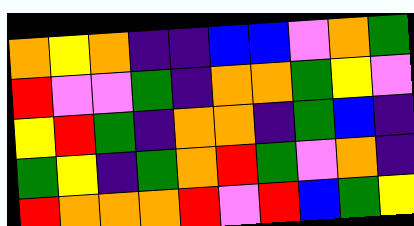[["orange", "yellow", "orange", "indigo", "indigo", "blue", "blue", "violet", "orange", "green"], ["red", "violet", "violet", "green", "indigo", "orange", "orange", "green", "yellow", "violet"], ["yellow", "red", "green", "indigo", "orange", "orange", "indigo", "green", "blue", "indigo"], ["green", "yellow", "indigo", "green", "orange", "red", "green", "violet", "orange", "indigo"], ["red", "orange", "orange", "orange", "red", "violet", "red", "blue", "green", "yellow"]]